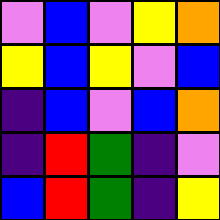[["violet", "blue", "violet", "yellow", "orange"], ["yellow", "blue", "yellow", "violet", "blue"], ["indigo", "blue", "violet", "blue", "orange"], ["indigo", "red", "green", "indigo", "violet"], ["blue", "red", "green", "indigo", "yellow"]]